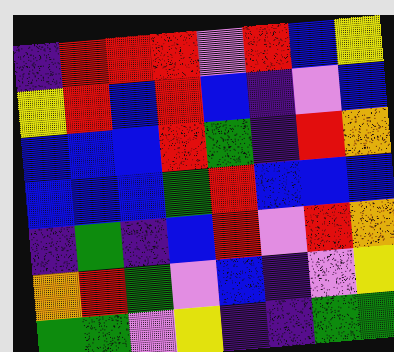[["indigo", "red", "red", "red", "violet", "red", "blue", "yellow"], ["yellow", "red", "blue", "red", "blue", "indigo", "violet", "blue"], ["blue", "blue", "blue", "red", "green", "indigo", "red", "orange"], ["blue", "blue", "blue", "green", "red", "blue", "blue", "blue"], ["indigo", "green", "indigo", "blue", "red", "violet", "red", "orange"], ["orange", "red", "green", "violet", "blue", "indigo", "violet", "yellow"], ["green", "green", "violet", "yellow", "indigo", "indigo", "green", "green"]]